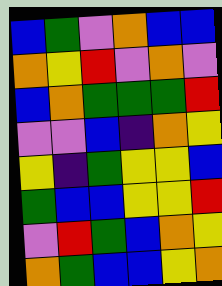[["blue", "green", "violet", "orange", "blue", "blue"], ["orange", "yellow", "red", "violet", "orange", "violet"], ["blue", "orange", "green", "green", "green", "red"], ["violet", "violet", "blue", "indigo", "orange", "yellow"], ["yellow", "indigo", "green", "yellow", "yellow", "blue"], ["green", "blue", "blue", "yellow", "yellow", "red"], ["violet", "red", "green", "blue", "orange", "yellow"], ["orange", "green", "blue", "blue", "yellow", "orange"]]